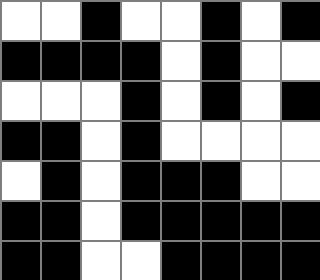[["white", "white", "black", "white", "white", "black", "white", "black"], ["black", "black", "black", "black", "white", "black", "white", "white"], ["white", "white", "white", "black", "white", "black", "white", "black"], ["black", "black", "white", "black", "white", "white", "white", "white"], ["white", "black", "white", "black", "black", "black", "white", "white"], ["black", "black", "white", "black", "black", "black", "black", "black"], ["black", "black", "white", "white", "black", "black", "black", "black"]]